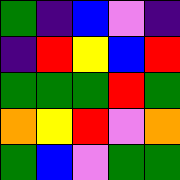[["green", "indigo", "blue", "violet", "indigo"], ["indigo", "red", "yellow", "blue", "red"], ["green", "green", "green", "red", "green"], ["orange", "yellow", "red", "violet", "orange"], ["green", "blue", "violet", "green", "green"]]